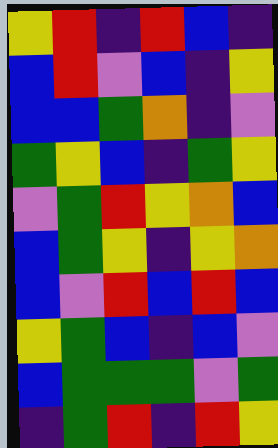[["yellow", "red", "indigo", "red", "blue", "indigo"], ["blue", "red", "violet", "blue", "indigo", "yellow"], ["blue", "blue", "green", "orange", "indigo", "violet"], ["green", "yellow", "blue", "indigo", "green", "yellow"], ["violet", "green", "red", "yellow", "orange", "blue"], ["blue", "green", "yellow", "indigo", "yellow", "orange"], ["blue", "violet", "red", "blue", "red", "blue"], ["yellow", "green", "blue", "indigo", "blue", "violet"], ["blue", "green", "green", "green", "violet", "green"], ["indigo", "green", "red", "indigo", "red", "yellow"]]